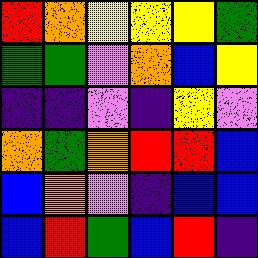[["red", "orange", "yellow", "yellow", "yellow", "green"], ["green", "green", "violet", "orange", "blue", "yellow"], ["indigo", "indigo", "violet", "indigo", "yellow", "violet"], ["orange", "green", "orange", "red", "red", "blue"], ["blue", "orange", "violet", "indigo", "blue", "blue"], ["blue", "red", "green", "blue", "red", "indigo"]]